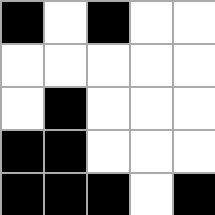[["black", "white", "black", "white", "white"], ["white", "white", "white", "white", "white"], ["white", "black", "white", "white", "white"], ["black", "black", "white", "white", "white"], ["black", "black", "black", "white", "black"]]